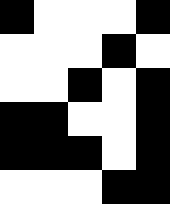[["black", "white", "white", "white", "black"], ["white", "white", "white", "black", "white"], ["white", "white", "black", "white", "black"], ["black", "black", "white", "white", "black"], ["black", "black", "black", "white", "black"], ["white", "white", "white", "black", "black"]]